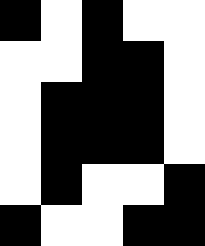[["black", "white", "black", "white", "white"], ["white", "white", "black", "black", "white"], ["white", "black", "black", "black", "white"], ["white", "black", "black", "black", "white"], ["white", "black", "white", "white", "black"], ["black", "white", "white", "black", "black"]]